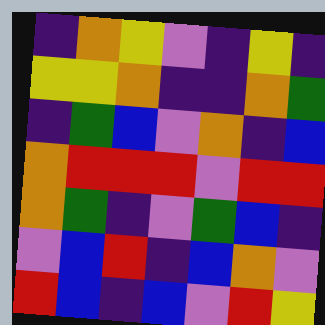[["indigo", "orange", "yellow", "violet", "indigo", "yellow", "indigo"], ["yellow", "yellow", "orange", "indigo", "indigo", "orange", "green"], ["indigo", "green", "blue", "violet", "orange", "indigo", "blue"], ["orange", "red", "red", "red", "violet", "red", "red"], ["orange", "green", "indigo", "violet", "green", "blue", "indigo"], ["violet", "blue", "red", "indigo", "blue", "orange", "violet"], ["red", "blue", "indigo", "blue", "violet", "red", "yellow"]]